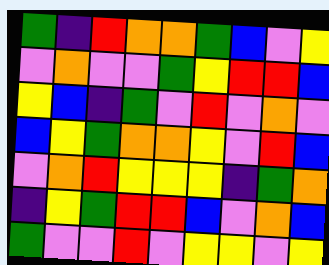[["green", "indigo", "red", "orange", "orange", "green", "blue", "violet", "yellow"], ["violet", "orange", "violet", "violet", "green", "yellow", "red", "red", "blue"], ["yellow", "blue", "indigo", "green", "violet", "red", "violet", "orange", "violet"], ["blue", "yellow", "green", "orange", "orange", "yellow", "violet", "red", "blue"], ["violet", "orange", "red", "yellow", "yellow", "yellow", "indigo", "green", "orange"], ["indigo", "yellow", "green", "red", "red", "blue", "violet", "orange", "blue"], ["green", "violet", "violet", "red", "violet", "yellow", "yellow", "violet", "yellow"]]